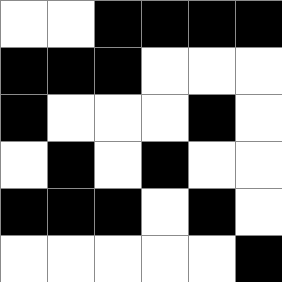[["white", "white", "black", "black", "black", "black"], ["black", "black", "black", "white", "white", "white"], ["black", "white", "white", "white", "black", "white"], ["white", "black", "white", "black", "white", "white"], ["black", "black", "black", "white", "black", "white"], ["white", "white", "white", "white", "white", "black"]]